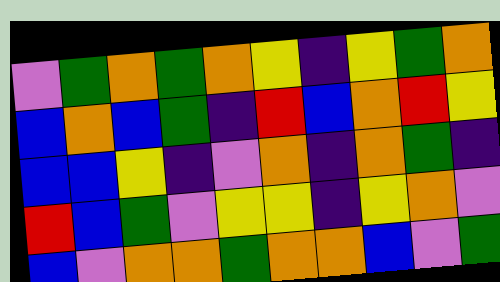[["violet", "green", "orange", "green", "orange", "yellow", "indigo", "yellow", "green", "orange"], ["blue", "orange", "blue", "green", "indigo", "red", "blue", "orange", "red", "yellow"], ["blue", "blue", "yellow", "indigo", "violet", "orange", "indigo", "orange", "green", "indigo"], ["red", "blue", "green", "violet", "yellow", "yellow", "indigo", "yellow", "orange", "violet"], ["blue", "violet", "orange", "orange", "green", "orange", "orange", "blue", "violet", "green"]]